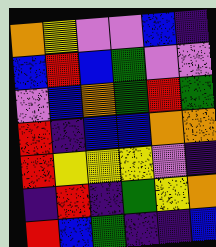[["orange", "yellow", "violet", "violet", "blue", "indigo"], ["blue", "red", "blue", "green", "violet", "violet"], ["violet", "blue", "orange", "green", "red", "green"], ["red", "indigo", "blue", "blue", "orange", "orange"], ["red", "yellow", "yellow", "yellow", "violet", "indigo"], ["indigo", "red", "indigo", "green", "yellow", "orange"], ["red", "blue", "green", "indigo", "indigo", "blue"]]